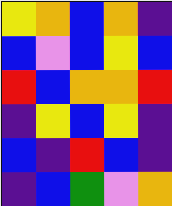[["yellow", "orange", "blue", "orange", "indigo"], ["blue", "violet", "blue", "yellow", "blue"], ["red", "blue", "orange", "orange", "red"], ["indigo", "yellow", "blue", "yellow", "indigo"], ["blue", "indigo", "red", "blue", "indigo"], ["indigo", "blue", "green", "violet", "orange"]]